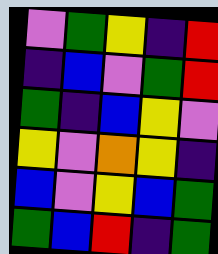[["violet", "green", "yellow", "indigo", "red"], ["indigo", "blue", "violet", "green", "red"], ["green", "indigo", "blue", "yellow", "violet"], ["yellow", "violet", "orange", "yellow", "indigo"], ["blue", "violet", "yellow", "blue", "green"], ["green", "blue", "red", "indigo", "green"]]